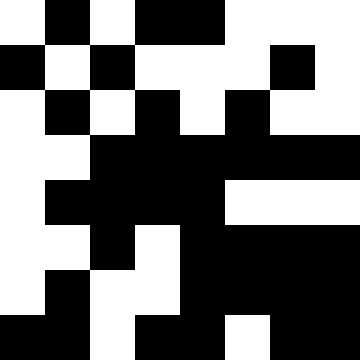[["white", "black", "white", "black", "black", "white", "white", "white"], ["black", "white", "black", "white", "white", "white", "black", "white"], ["white", "black", "white", "black", "white", "black", "white", "white"], ["white", "white", "black", "black", "black", "black", "black", "black"], ["white", "black", "black", "black", "black", "white", "white", "white"], ["white", "white", "black", "white", "black", "black", "black", "black"], ["white", "black", "white", "white", "black", "black", "black", "black"], ["black", "black", "white", "black", "black", "white", "black", "black"]]